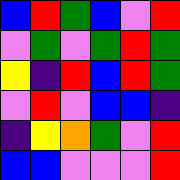[["blue", "red", "green", "blue", "violet", "red"], ["violet", "green", "violet", "green", "red", "green"], ["yellow", "indigo", "red", "blue", "red", "green"], ["violet", "red", "violet", "blue", "blue", "indigo"], ["indigo", "yellow", "orange", "green", "violet", "red"], ["blue", "blue", "violet", "violet", "violet", "red"]]